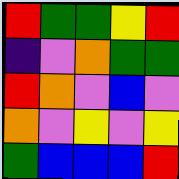[["red", "green", "green", "yellow", "red"], ["indigo", "violet", "orange", "green", "green"], ["red", "orange", "violet", "blue", "violet"], ["orange", "violet", "yellow", "violet", "yellow"], ["green", "blue", "blue", "blue", "red"]]